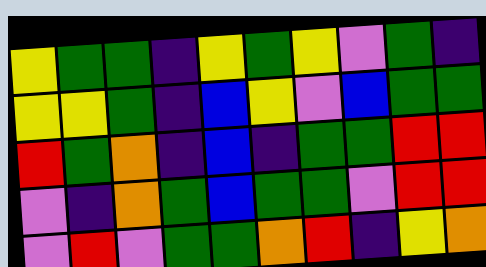[["yellow", "green", "green", "indigo", "yellow", "green", "yellow", "violet", "green", "indigo"], ["yellow", "yellow", "green", "indigo", "blue", "yellow", "violet", "blue", "green", "green"], ["red", "green", "orange", "indigo", "blue", "indigo", "green", "green", "red", "red"], ["violet", "indigo", "orange", "green", "blue", "green", "green", "violet", "red", "red"], ["violet", "red", "violet", "green", "green", "orange", "red", "indigo", "yellow", "orange"]]